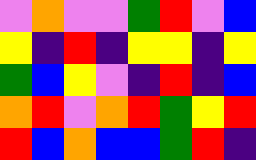[["violet", "orange", "violet", "violet", "green", "red", "violet", "blue"], ["yellow", "indigo", "red", "indigo", "yellow", "yellow", "indigo", "yellow"], ["green", "blue", "yellow", "violet", "indigo", "red", "indigo", "blue"], ["orange", "red", "violet", "orange", "red", "green", "yellow", "red"], ["red", "blue", "orange", "blue", "blue", "green", "red", "indigo"]]